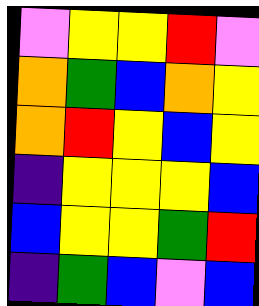[["violet", "yellow", "yellow", "red", "violet"], ["orange", "green", "blue", "orange", "yellow"], ["orange", "red", "yellow", "blue", "yellow"], ["indigo", "yellow", "yellow", "yellow", "blue"], ["blue", "yellow", "yellow", "green", "red"], ["indigo", "green", "blue", "violet", "blue"]]